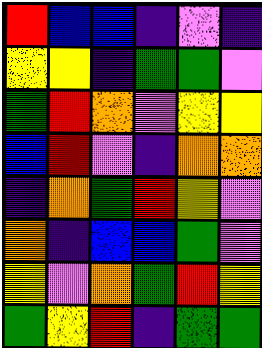[["red", "blue", "blue", "indigo", "violet", "indigo"], ["yellow", "yellow", "indigo", "green", "green", "violet"], ["green", "red", "orange", "violet", "yellow", "yellow"], ["blue", "red", "violet", "indigo", "orange", "orange"], ["indigo", "orange", "green", "red", "yellow", "violet"], ["orange", "indigo", "blue", "blue", "green", "violet"], ["yellow", "violet", "orange", "green", "red", "yellow"], ["green", "yellow", "red", "indigo", "green", "green"]]